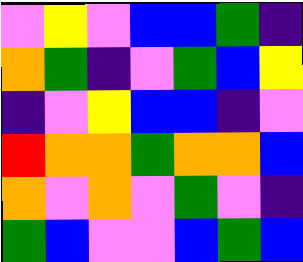[["violet", "yellow", "violet", "blue", "blue", "green", "indigo"], ["orange", "green", "indigo", "violet", "green", "blue", "yellow"], ["indigo", "violet", "yellow", "blue", "blue", "indigo", "violet"], ["red", "orange", "orange", "green", "orange", "orange", "blue"], ["orange", "violet", "orange", "violet", "green", "violet", "indigo"], ["green", "blue", "violet", "violet", "blue", "green", "blue"]]